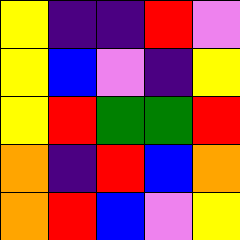[["yellow", "indigo", "indigo", "red", "violet"], ["yellow", "blue", "violet", "indigo", "yellow"], ["yellow", "red", "green", "green", "red"], ["orange", "indigo", "red", "blue", "orange"], ["orange", "red", "blue", "violet", "yellow"]]